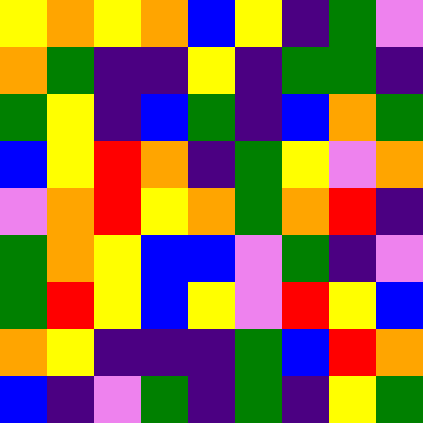[["yellow", "orange", "yellow", "orange", "blue", "yellow", "indigo", "green", "violet"], ["orange", "green", "indigo", "indigo", "yellow", "indigo", "green", "green", "indigo"], ["green", "yellow", "indigo", "blue", "green", "indigo", "blue", "orange", "green"], ["blue", "yellow", "red", "orange", "indigo", "green", "yellow", "violet", "orange"], ["violet", "orange", "red", "yellow", "orange", "green", "orange", "red", "indigo"], ["green", "orange", "yellow", "blue", "blue", "violet", "green", "indigo", "violet"], ["green", "red", "yellow", "blue", "yellow", "violet", "red", "yellow", "blue"], ["orange", "yellow", "indigo", "indigo", "indigo", "green", "blue", "red", "orange"], ["blue", "indigo", "violet", "green", "indigo", "green", "indigo", "yellow", "green"]]